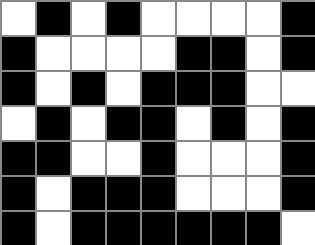[["white", "black", "white", "black", "white", "white", "white", "white", "black"], ["black", "white", "white", "white", "white", "black", "black", "white", "black"], ["black", "white", "black", "white", "black", "black", "black", "white", "white"], ["white", "black", "white", "black", "black", "white", "black", "white", "black"], ["black", "black", "white", "white", "black", "white", "white", "white", "black"], ["black", "white", "black", "black", "black", "white", "white", "white", "black"], ["black", "white", "black", "black", "black", "black", "black", "black", "white"]]